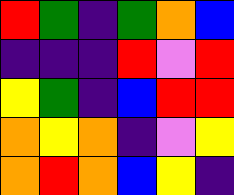[["red", "green", "indigo", "green", "orange", "blue"], ["indigo", "indigo", "indigo", "red", "violet", "red"], ["yellow", "green", "indigo", "blue", "red", "red"], ["orange", "yellow", "orange", "indigo", "violet", "yellow"], ["orange", "red", "orange", "blue", "yellow", "indigo"]]